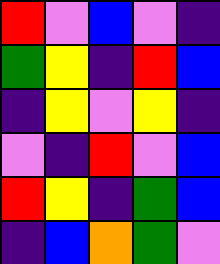[["red", "violet", "blue", "violet", "indigo"], ["green", "yellow", "indigo", "red", "blue"], ["indigo", "yellow", "violet", "yellow", "indigo"], ["violet", "indigo", "red", "violet", "blue"], ["red", "yellow", "indigo", "green", "blue"], ["indigo", "blue", "orange", "green", "violet"]]